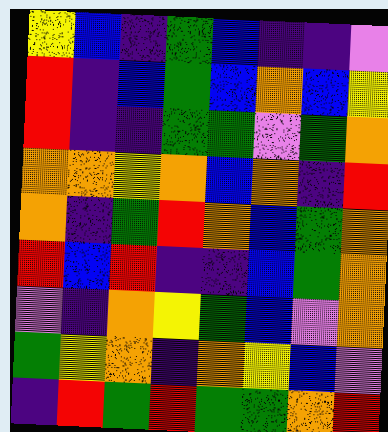[["yellow", "blue", "indigo", "green", "blue", "indigo", "indigo", "violet"], ["red", "indigo", "blue", "green", "blue", "orange", "blue", "yellow"], ["red", "indigo", "indigo", "green", "green", "violet", "green", "orange"], ["orange", "orange", "yellow", "orange", "blue", "orange", "indigo", "red"], ["orange", "indigo", "green", "red", "orange", "blue", "green", "orange"], ["red", "blue", "red", "indigo", "indigo", "blue", "green", "orange"], ["violet", "indigo", "orange", "yellow", "green", "blue", "violet", "orange"], ["green", "yellow", "orange", "indigo", "orange", "yellow", "blue", "violet"], ["indigo", "red", "green", "red", "green", "green", "orange", "red"]]